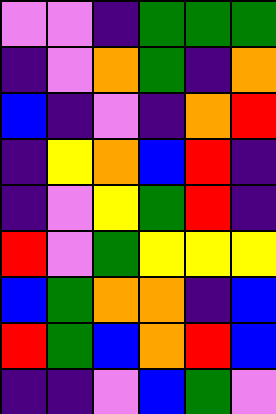[["violet", "violet", "indigo", "green", "green", "green"], ["indigo", "violet", "orange", "green", "indigo", "orange"], ["blue", "indigo", "violet", "indigo", "orange", "red"], ["indigo", "yellow", "orange", "blue", "red", "indigo"], ["indigo", "violet", "yellow", "green", "red", "indigo"], ["red", "violet", "green", "yellow", "yellow", "yellow"], ["blue", "green", "orange", "orange", "indigo", "blue"], ["red", "green", "blue", "orange", "red", "blue"], ["indigo", "indigo", "violet", "blue", "green", "violet"]]